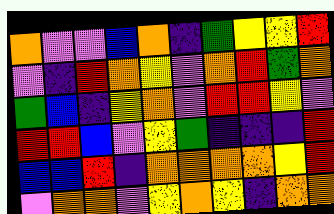[["orange", "violet", "violet", "blue", "orange", "indigo", "green", "yellow", "yellow", "red"], ["violet", "indigo", "red", "orange", "yellow", "violet", "orange", "red", "green", "orange"], ["green", "blue", "indigo", "yellow", "orange", "violet", "red", "red", "yellow", "violet"], ["red", "red", "blue", "violet", "yellow", "green", "indigo", "indigo", "indigo", "red"], ["blue", "blue", "red", "indigo", "orange", "orange", "orange", "orange", "yellow", "red"], ["violet", "orange", "orange", "violet", "yellow", "orange", "yellow", "indigo", "orange", "orange"]]